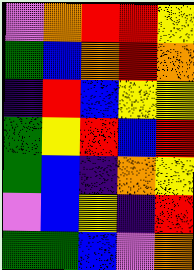[["violet", "orange", "red", "red", "yellow"], ["green", "blue", "orange", "red", "orange"], ["indigo", "red", "blue", "yellow", "yellow"], ["green", "yellow", "red", "blue", "red"], ["green", "blue", "indigo", "orange", "yellow"], ["violet", "blue", "yellow", "indigo", "red"], ["green", "green", "blue", "violet", "orange"]]